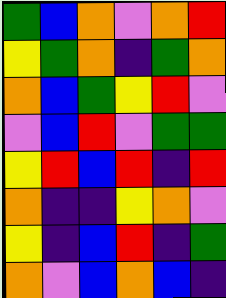[["green", "blue", "orange", "violet", "orange", "red"], ["yellow", "green", "orange", "indigo", "green", "orange"], ["orange", "blue", "green", "yellow", "red", "violet"], ["violet", "blue", "red", "violet", "green", "green"], ["yellow", "red", "blue", "red", "indigo", "red"], ["orange", "indigo", "indigo", "yellow", "orange", "violet"], ["yellow", "indigo", "blue", "red", "indigo", "green"], ["orange", "violet", "blue", "orange", "blue", "indigo"]]